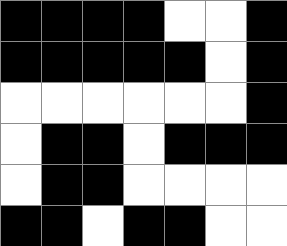[["black", "black", "black", "black", "white", "white", "black"], ["black", "black", "black", "black", "black", "white", "black"], ["white", "white", "white", "white", "white", "white", "black"], ["white", "black", "black", "white", "black", "black", "black"], ["white", "black", "black", "white", "white", "white", "white"], ["black", "black", "white", "black", "black", "white", "white"]]